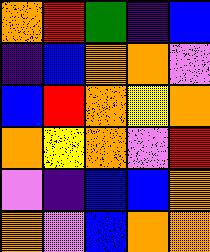[["orange", "red", "green", "indigo", "blue"], ["indigo", "blue", "orange", "orange", "violet"], ["blue", "red", "orange", "yellow", "orange"], ["orange", "yellow", "orange", "violet", "red"], ["violet", "indigo", "blue", "blue", "orange"], ["orange", "violet", "blue", "orange", "orange"]]